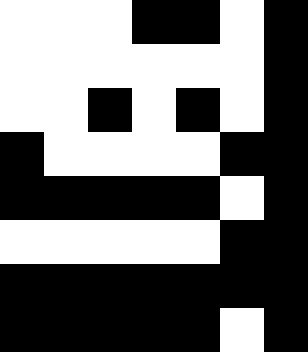[["white", "white", "white", "black", "black", "white", "black"], ["white", "white", "white", "white", "white", "white", "black"], ["white", "white", "black", "white", "black", "white", "black"], ["black", "white", "white", "white", "white", "black", "black"], ["black", "black", "black", "black", "black", "white", "black"], ["white", "white", "white", "white", "white", "black", "black"], ["black", "black", "black", "black", "black", "black", "black"], ["black", "black", "black", "black", "black", "white", "black"]]